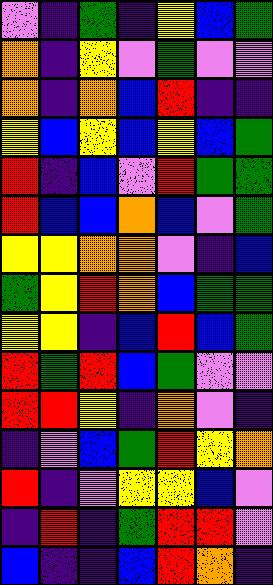[["violet", "indigo", "green", "indigo", "yellow", "blue", "green"], ["orange", "indigo", "yellow", "violet", "green", "violet", "violet"], ["orange", "indigo", "orange", "blue", "red", "indigo", "indigo"], ["yellow", "blue", "yellow", "blue", "yellow", "blue", "green"], ["red", "indigo", "blue", "violet", "red", "green", "green"], ["red", "blue", "blue", "orange", "blue", "violet", "green"], ["yellow", "yellow", "orange", "orange", "violet", "indigo", "blue"], ["green", "yellow", "red", "orange", "blue", "green", "green"], ["yellow", "yellow", "indigo", "blue", "red", "blue", "green"], ["red", "green", "red", "blue", "green", "violet", "violet"], ["red", "red", "yellow", "indigo", "orange", "violet", "indigo"], ["indigo", "violet", "blue", "green", "red", "yellow", "orange"], ["red", "indigo", "violet", "yellow", "yellow", "blue", "violet"], ["indigo", "red", "indigo", "green", "red", "red", "violet"], ["blue", "indigo", "indigo", "blue", "red", "orange", "indigo"]]